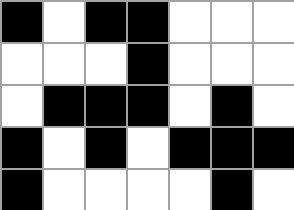[["black", "white", "black", "black", "white", "white", "white"], ["white", "white", "white", "black", "white", "white", "white"], ["white", "black", "black", "black", "white", "black", "white"], ["black", "white", "black", "white", "black", "black", "black"], ["black", "white", "white", "white", "white", "black", "white"]]